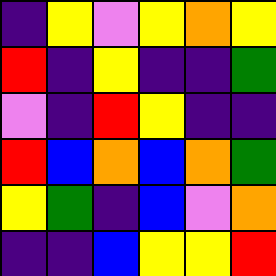[["indigo", "yellow", "violet", "yellow", "orange", "yellow"], ["red", "indigo", "yellow", "indigo", "indigo", "green"], ["violet", "indigo", "red", "yellow", "indigo", "indigo"], ["red", "blue", "orange", "blue", "orange", "green"], ["yellow", "green", "indigo", "blue", "violet", "orange"], ["indigo", "indigo", "blue", "yellow", "yellow", "red"]]